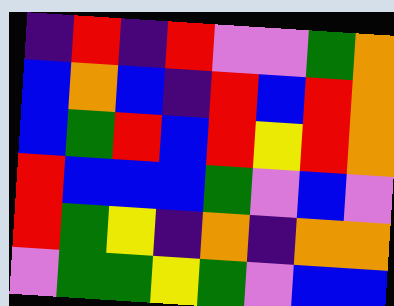[["indigo", "red", "indigo", "red", "violet", "violet", "green", "orange"], ["blue", "orange", "blue", "indigo", "red", "blue", "red", "orange"], ["blue", "green", "red", "blue", "red", "yellow", "red", "orange"], ["red", "blue", "blue", "blue", "green", "violet", "blue", "violet"], ["red", "green", "yellow", "indigo", "orange", "indigo", "orange", "orange"], ["violet", "green", "green", "yellow", "green", "violet", "blue", "blue"]]